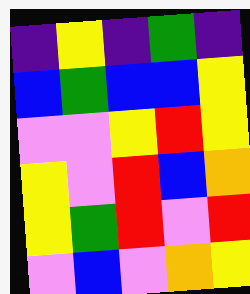[["indigo", "yellow", "indigo", "green", "indigo"], ["blue", "green", "blue", "blue", "yellow"], ["violet", "violet", "yellow", "red", "yellow"], ["yellow", "violet", "red", "blue", "orange"], ["yellow", "green", "red", "violet", "red"], ["violet", "blue", "violet", "orange", "yellow"]]